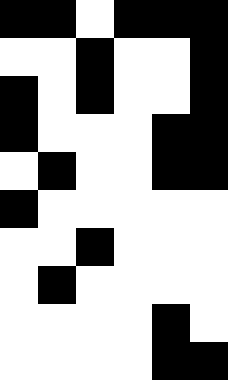[["black", "black", "white", "black", "black", "black"], ["white", "white", "black", "white", "white", "black"], ["black", "white", "black", "white", "white", "black"], ["black", "white", "white", "white", "black", "black"], ["white", "black", "white", "white", "black", "black"], ["black", "white", "white", "white", "white", "white"], ["white", "white", "black", "white", "white", "white"], ["white", "black", "white", "white", "white", "white"], ["white", "white", "white", "white", "black", "white"], ["white", "white", "white", "white", "black", "black"]]